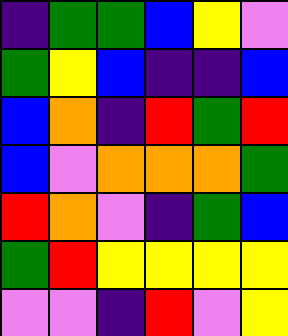[["indigo", "green", "green", "blue", "yellow", "violet"], ["green", "yellow", "blue", "indigo", "indigo", "blue"], ["blue", "orange", "indigo", "red", "green", "red"], ["blue", "violet", "orange", "orange", "orange", "green"], ["red", "orange", "violet", "indigo", "green", "blue"], ["green", "red", "yellow", "yellow", "yellow", "yellow"], ["violet", "violet", "indigo", "red", "violet", "yellow"]]